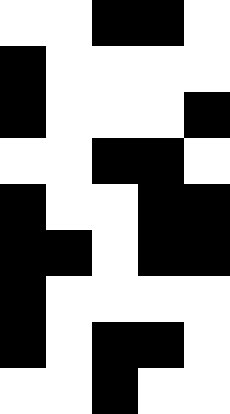[["white", "white", "black", "black", "white"], ["black", "white", "white", "white", "white"], ["black", "white", "white", "white", "black"], ["white", "white", "black", "black", "white"], ["black", "white", "white", "black", "black"], ["black", "black", "white", "black", "black"], ["black", "white", "white", "white", "white"], ["black", "white", "black", "black", "white"], ["white", "white", "black", "white", "white"]]